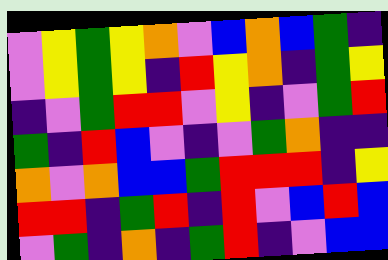[["violet", "yellow", "green", "yellow", "orange", "violet", "blue", "orange", "blue", "green", "indigo"], ["violet", "yellow", "green", "yellow", "indigo", "red", "yellow", "orange", "indigo", "green", "yellow"], ["indigo", "violet", "green", "red", "red", "violet", "yellow", "indigo", "violet", "green", "red"], ["green", "indigo", "red", "blue", "violet", "indigo", "violet", "green", "orange", "indigo", "indigo"], ["orange", "violet", "orange", "blue", "blue", "green", "red", "red", "red", "indigo", "yellow"], ["red", "red", "indigo", "green", "red", "indigo", "red", "violet", "blue", "red", "blue"], ["violet", "green", "indigo", "orange", "indigo", "green", "red", "indigo", "violet", "blue", "blue"]]